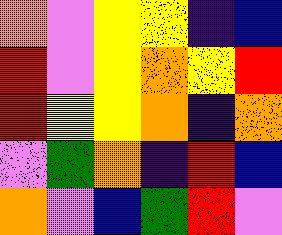[["orange", "violet", "yellow", "yellow", "indigo", "blue"], ["red", "violet", "yellow", "orange", "yellow", "red"], ["red", "yellow", "yellow", "orange", "indigo", "orange"], ["violet", "green", "orange", "indigo", "red", "blue"], ["orange", "violet", "blue", "green", "red", "violet"]]